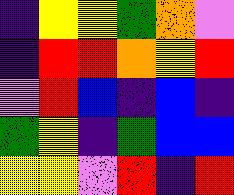[["indigo", "yellow", "yellow", "green", "orange", "violet"], ["indigo", "red", "red", "orange", "yellow", "red"], ["violet", "red", "blue", "indigo", "blue", "indigo"], ["green", "yellow", "indigo", "green", "blue", "blue"], ["yellow", "yellow", "violet", "red", "indigo", "red"]]